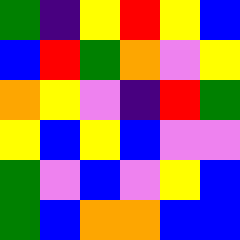[["green", "indigo", "yellow", "red", "yellow", "blue"], ["blue", "red", "green", "orange", "violet", "yellow"], ["orange", "yellow", "violet", "indigo", "red", "green"], ["yellow", "blue", "yellow", "blue", "violet", "violet"], ["green", "violet", "blue", "violet", "yellow", "blue"], ["green", "blue", "orange", "orange", "blue", "blue"]]